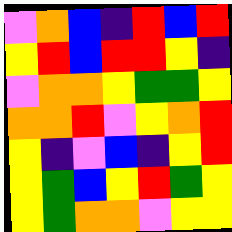[["violet", "orange", "blue", "indigo", "red", "blue", "red"], ["yellow", "red", "blue", "red", "red", "yellow", "indigo"], ["violet", "orange", "orange", "yellow", "green", "green", "yellow"], ["orange", "orange", "red", "violet", "yellow", "orange", "red"], ["yellow", "indigo", "violet", "blue", "indigo", "yellow", "red"], ["yellow", "green", "blue", "yellow", "red", "green", "yellow"], ["yellow", "green", "orange", "orange", "violet", "yellow", "yellow"]]